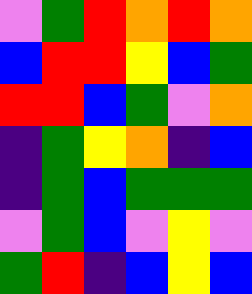[["violet", "green", "red", "orange", "red", "orange"], ["blue", "red", "red", "yellow", "blue", "green"], ["red", "red", "blue", "green", "violet", "orange"], ["indigo", "green", "yellow", "orange", "indigo", "blue"], ["indigo", "green", "blue", "green", "green", "green"], ["violet", "green", "blue", "violet", "yellow", "violet"], ["green", "red", "indigo", "blue", "yellow", "blue"]]